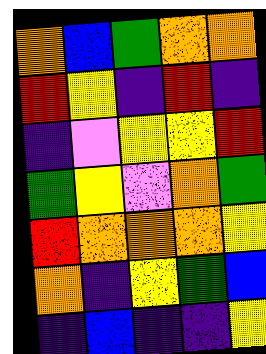[["orange", "blue", "green", "orange", "orange"], ["red", "yellow", "indigo", "red", "indigo"], ["indigo", "violet", "yellow", "yellow", "red"], ["green", "yellow", "violet", "orange", "green"], ["red", "orange", "orange", "orange", "yellow"], ["orange", "indigo", "yellow", "green", "blue"], ["indigo", "blue", "indigo", "indigo", "yellow"]]